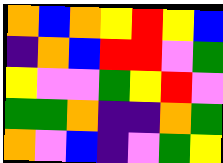[["orange", "blue", "orange", "yellow", "red", "yellow", "blue"], ["indigo", "orange", "blue", "red", "red", "violet", "green"], ["yellow", "violet", "violet", "green", "yellow", "red", "violet"], ["green", "green", "orange", "indigo", "indigo", "orange", "green"], ["orange", "violet", "blue", "indigo", "violet", "green", "yellow"]]